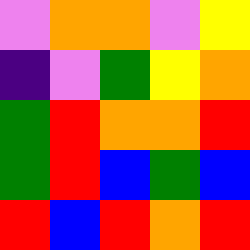[["violet", "orange", "orange", "violet", "yellow"], ["indigo", "violet", "green", "yellow", "orange"], ["green", "red", "orange", "orange", "red"], ["green", "red", "blue", "green", "blue"], ["red", "blue", "red", "orange", "red"]]